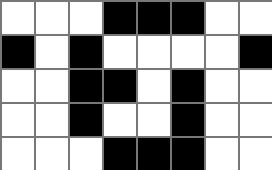[["white", "white", "white", "black", "black", "black", "white", "white"], ["black", "white", "black", "white", "white", "white", "white", "black"], ["white", "white", "black", "black", "white", "black", "white", "white"], ["white", "white", "black", "white", "white", "black", "white", "white"], ["white", "white", "white", "black", "black", "black", "white", "white"]]